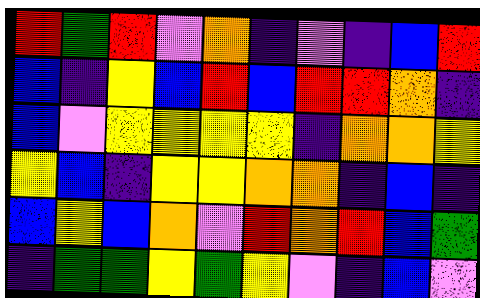[["red", "green", "red", "violet", "orange", "indigo", "violet", "indigo", "blue", "red"], ["blue", "indigo", "yellow", "blue", "red", "blue", "red", "red", "orange", "indigo"], ["blue", "violet", "yellow", "yellow", "yellow", "yellow", "indigo", "orange", "orange", "yellow"], ["yellow", "blue", "indigo", "yellow", "yellow", "orange", "orange", "indigo", "blue", "indigo"], ["blue", "yellow", "blue", "orange", "violet", "red", "orange", "red", "blue", "green"], ["indigo", "green", "green", "yellow", "green", "yellow", "violet", "indigo", "blue", "violet"]]